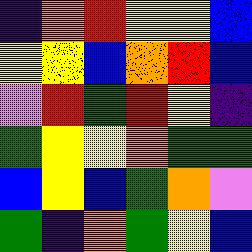[["indigo", "orange", "red", "yellow", "yellow", "blue"], ["yellow", "yellow", "blue", "orange", "red", "blue"], ["violet", "red", "green", "red", "yellow", "indigo"], ["green", "yellow", "yellow", "orange", "green", "green"], ["blue", "yellow", "blue", "green", "orange", "violet"], ["green", "indigo", "orange", "green", "yellow", "blue"]]